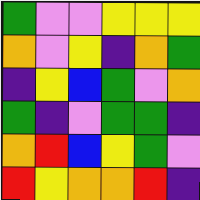[["green", "violet", "violet", "yellow", "yellow", "yellow"], ["orange", "violet", "yellow", "indigo", "orange", "green"], ["indigo", "yellow", "blue", "green", "violet", "orange"], ["green", "indigo", "violet", "green", "green", "indigo"], ["orange", "red", "blue", "yellow", "green", "violet"], ["red", "yellow", "orange", "orange", "red", "indigo"]]